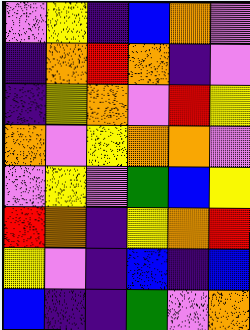[["violet", "yellow", "indigo", "blue", "orange", "violet"], ["indigo", "orange", "red", "orange", "indigo", "violet"], ["indigo", "yellow", "orange", "violet", "red", "yellow"], ["orange", "violet", "yellow", "orange", "orange", "violet"], ["violet", "yellow", "violet", "green", "blue", "yellow"], ["red", "orange", "indigo", "yellow", "orange", "red"], ["yellow", "violet", "indigo", "blue", "indigo", "blue"], ["blue", "indigo", "indigo", "green", "violet", "orange"]]